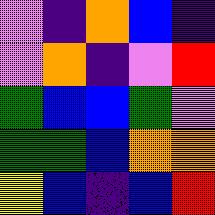[["violet", "indigo", "orange", "blue", "indigo"], ["violet", "orange", "indigo", "violet", "red"], ["green", "blue", "blue", "green", "violet"], ["green", "green", "blue", "orange", "orange"], ["yellow", "blue", "indigo", "blue", "red"]]